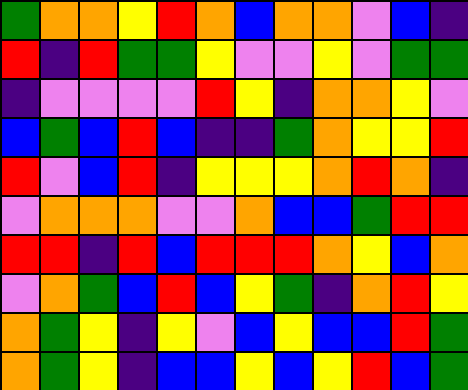[["green", "orange", "orange", "yellow", "red", "orange", "blue", "orange", "orange", "violet", "blue", "indigo"], ["red", "indigo", "red", "green", "green", "yellow", "violet", "violet", "yellow", "violet", "green", "green"], ["indigo", "violet", "violet", "violet", "violet", "red", "yellow", "indigo", "orange", "orange", "yellow", "violet"], ["blue", "green", "blue", "red", "blue", "indigo", "indigo", "green", "orange", "yellow", "yellow", "red"], ["red", "violet", "blue", "red", "indigo", "yellow", "yellow", "yellow", "orange", "red", "orange", "indigo"], ["violet", "orange", "orange", "orange", "violet", "violet", "orange", "blue", "blue", "green", "red", "red"], ["red", "red", "indigo", "red", "blue", "red", "red", "red", "orange", "yellow", "blue", "orange"], ["violet", "orange", "green", "blue", "red", "blue", "yellow", "green", "indigo", "orange", "red", "yellow"], ["orange", "green", "yellow", "indigo", "yellow", "violet", "blue", "yellow", "blue", "blue", "red", "green"], ["orange", "green", "yellow", "indigo", "blue", "blue", "yellow", "blue", "yellow", "red", "blue", "green"]]